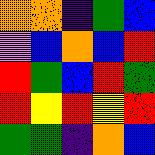[["orange", "orange", "indigo", "green", "blue"], ["violet", "blue", "orange", "blue", "red"], ["red", "green", "blue", "red", "green"], ["red", "yellow", "red", "yellow", "red"], ["green", "green", "indigo", "orange", "blue"]]